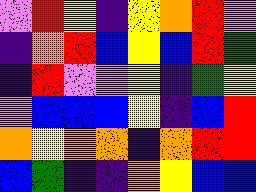[["violet", "red", "yellow", "indigo", "yellow", "orange", "red", "violet"], ["indigo", "orange", "red", "blue", "yellow", "blue", "red", "green"], ["indigo", "red", "violet", "violet", "yellow", "indigo", "green", "yellow"], ["violet", "blue", "blue", "blue", "yellow", "indigo", "blue", "red"], ["orange", "yellow", "orange", "orange", "indigo", "orange", "red", "red"], ["blue", "green", "indigo", "indigo", "orange", "yellow", "blue", "blue"]]